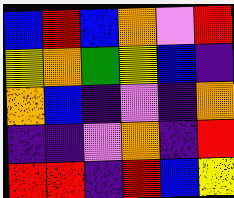[["blue", "red", "blue", "orange", "violet", "red"], ["yellow", "orange", "green", "yellow", "blue", "indigo"], ["orange", "blue", "indigo", "violet", "indigo", "orange"], ["indigo", "indigo", "violet", "orange", "indigo", "red"], ["red", "red", "indigo", "red", "blue", "yellow"]]